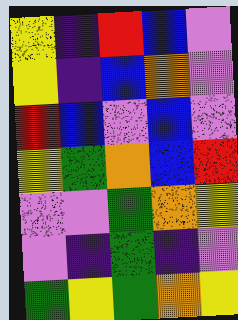[["yellow", "indigo", "red", "blue", "violet"], ["yellow", "indigo", "blue", "orange", "violet"], ["red", "blue", "violet", "blue", "violet"], ["yellow", "green", "orange", "blue", "red"], ["violet", "violet", "green", "orange", "yellow"], ["violet", "indigo", "green", "indigo", "violet"], ["green", "yellow", "green", "orange", "yellow"]]